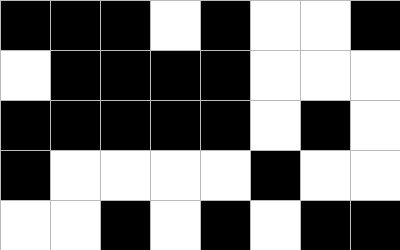[["black", "black", "black", "white", "black", "white", "white", "black"], ["white", "black", "black", "black", "black", "white", "white", "white"], ["black", "black", "black", "black", "black", "white", "black", "white"], ["black", "white", "white", "white", "white", "black", "white", "white"], ["white", "white", "black", "white", "black", "white", "black", "black"]]